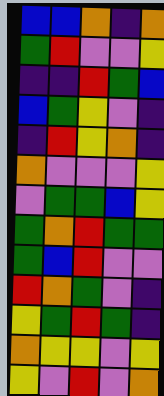[["blue", "blue", "orange", "indigo", "orange"], ["green", "red", "violet", "violet", "yellow"], ["indigo", "indigo", "red", "green", "blue"], ["blue", "green", "yellow", "violet", "indigo"], ["indigo", "red", "yellow", "orange", "indigo"], ["orange", "violet", "violet", "violet", "yellow"], ["violet", "green", "green", "blue", "yellow"], ["green", "orange", "red", "green", "green"], ["green", "blue", "red", "violet", "violet"], ["red", "orange", "green", "violet", "indigo"], ["yellow", "green", "red", "green", "indigo"], ["orange", "yellow", "yellow", "violet", "yellow"], ["yellow", "violet", "red", "violet", "orange"]]